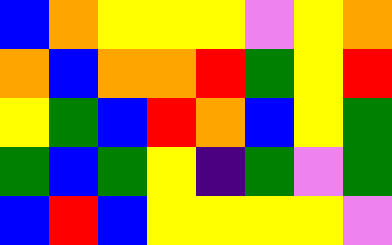[["blue", "orange", "yellow", "yellow", "yellow", "violet", "yellow", "orange"], ["orange", "blue", "orange", "orange", "red", "green", "yellow", "red"], ["yellow", "green", "blue", "red", "orange", "blue", "yellow", "green"], ["green", "blue", "green", "yellow", "indigo", "green", "violet", "green"], ["blue", "red", "blue", "yellow", "yellow", "yellow", "yellow", "violet"]]